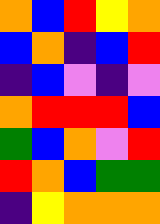[["orange", "blue", "red", "yellow", "orange"], ["blue", "orange", "indigo", "blue", "red"], ["indigo", "blue", "violet", "indigo", "violet"], ["orange", "red", "red", "red", "blue"], ["green", "blue", "orange", "violet", "red"], ["red", "orange", "blue", "green", "green"], ["indigo", "yellow", "orange", "orange", "orange"]]